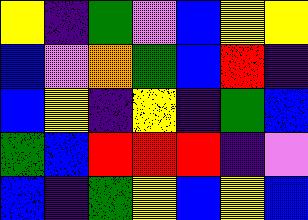[["yellow", "indigo", "green", "violet", "blue", "yellow", "yellow"], ["blue", "violet", "orange", "green", "blue", "red", "indigo"], ["blue", "yellow", "indigo", "yellow", "indigo", "green", "blue"], ["green", "blue", "red", "red", "red", "indigo", "violet"], ["blue", "indigo", "green", "yellow", "blue", "yellow", "blue"]]